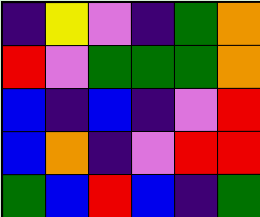[["indigo", "yellow", "violet", "indigo", "green", "orange"], ["red", "violet", "green", "green", "green", "orange"], ["blue", "indigo", "blue", "indigo", "violet", "red"], ["blue", "orange", "indigo", "violet", "red", "red"], ["green", "blue", "red", "blue", "indigo", "green"]]